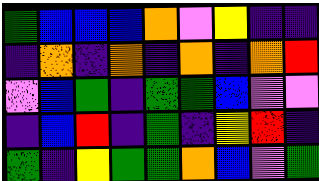[["green", "blue", "blue", "blue", "orange", "violet", "yellow", "indigo", "indigo"], ["indigo", "orange", "indigo", "orange", "indigo", "orange", "indigo", "orange", "red"], ["violet", "blue", "green", "indigo", "green", "green", "blue", "violet", "violet"], ["indigo", "blue", "red", "indigo", "green", "indigo", "yellow", "red", "indigo"], ["green", "indigo", "yellow", "green", "green", "orange", "blue", "violet", "green"]]